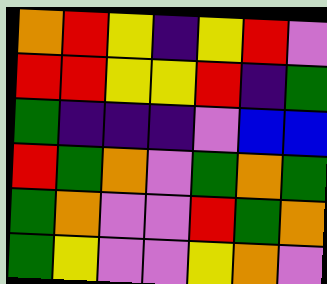[["orange", "red", "yellow", "indigo", "yellow", "red", "violet"], ["red", "red", "yellow", "yellow", "red", "indigo", "green"], ["green", "indigo", "indigo", "indigo", "violet", "blue", "blue"], ["red", "green", "orange", "violet", "green", "orange", "green"], ["green", "orange", "violet", "violet", "red", "green", "orange"], ["green", "yellow", "violet", "violet", "yellow", "orange", "violet"]]